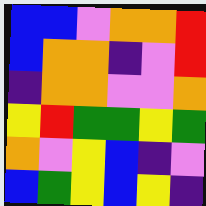[["blue", "blue", "violet", "orange", "orange", "red"], ["blue", "orange", "orange", "indigo", "violet", "red"], ["indigo", "orange", "orange", "violet", "violet", "orange"], ["yellow", "red", "green", "green", "yellow", "green"], ["orange", "violet", "yellow", "blue", "indigo", "violet"], ["blue", "green", "yellow", "blue", "yellow", "indigo"]]